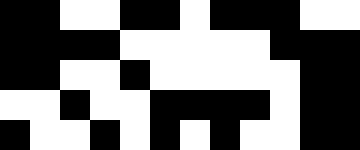[["black", "black", "white", "white", "black", "black", "white", "black", "black", "black", "white", "white"], ["black", "black", "black", "black", "white", "white", "white", "white", "white", "black", "black", "black"], ["black", "black", "white", "white", "black", "white", "white", "white", "white", "white", "black", "black"], ["white", "white", "black", "white", "white", "black", "black", "black", "black", "white", "black", "black"], ["black", "white", "white", "black", "white", "black", "white", "black", "white", "white", "black", "black"]]